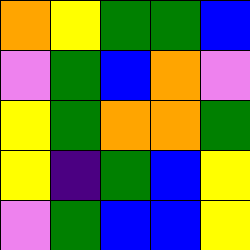[["orange", "yellow", "green", "green", "blue"], ["violet", "green", "blue", "orange", "violet"], ["yellow", "green", "orange", "orange", "green"], ["yellow", "indigo", "green", "blue", "yellow"], ["violet", "green", "blue", "blue", "yellow"]]